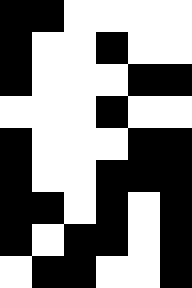[["black", "black", "white", "white", "white", "white"], ["black", "white", "white", "black", "white", "white"], ["black", "white", "white", "white", "black", "black"], ["white", "white", "white", "black", "white", "white"], ["black", "white", "white", "white", "black", "black"], ["black", "white", "white", "black", "black", "black"], ["black", "black", "white", "black", "white", "black"], ["black", "white", "black", "black", "white", "black"], ["white", "black", "black", "white", "white", "black"]]